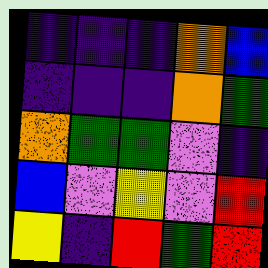[["indigo", "indigo", "indigo", "orange", "blue"], ["indigo", "indigo", "indigo", "orange", "green"], ["orange", "green", "green", "violet", "indigo"], ["blue", "violet", "yellow", "violet", "red"], ["yellow", "indigo", "red", "green", "red"]]